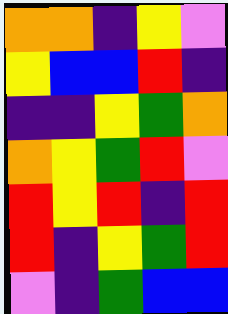[["orange", "orange", "indigo", "yellow", "violet"], ["yellow", "blue", "blue", "red", "indigo"], ["indigo", "indigo", "yellow", "green", "orange"], ["orange", "yellow", "green", "red", "violet"], ["red", "yellow", "red", "indigo", "red"], ["red", "indigo", "yellow", "green", "red"], ["violet", "indigo", "green", "blue", "blue"]]